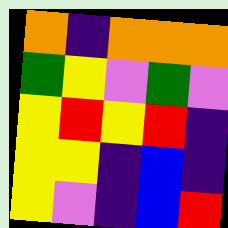[["orange", "indigo", "orange", "orange", "orange"], ["green", "yellow", "violet", "green", "violet"], ["yellow", "red", "yellow", "red", "indigo"], ["yellow", "yellow", "indigo", "blue", "indigo"], ["yellow", "violet", "indigo", "blue", "red"]]